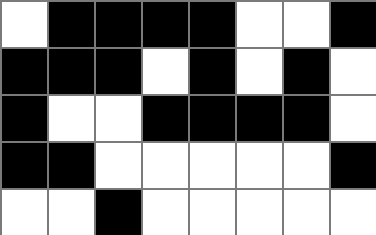[["white", "black", "black", "black", "black", "white", "white", "black"], ["black", "black", "black", "white", "black", "white", "black", "white"], ["black", "white", "white", "black", "black", "black", "black", "white"], ["black", "black", "white", "white", "white", "white", "white", "black"], ["white", "white", "black", "white", "white", "white", "white", "white"]]